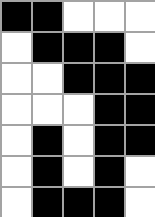[["black", "black", "white", "white", "white"], ["white", "black", "black", "black", "white"], ["white", "white", "black", "black", "black"], ["white", "white", "white", "black", "black"], ["white", "black", "white", "black", "black"], ["white", "black", "white", "black", "white"], ["white", "black", "black", "black", "white"]]